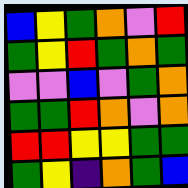[["blue", "yellow", "green", "orange", "violet", "red"], ["green", "yellow", "red", "green", "orange", "green"], ["violet", "violet", "blue", "violet", "green", "orange"], ["green", "green", "red", "orange", "violet", "orange"], ["red", "red", "yellow", "yellow", "green", "green"], ["green", "yellow", "indigo", "orange", "green", "blue"]]